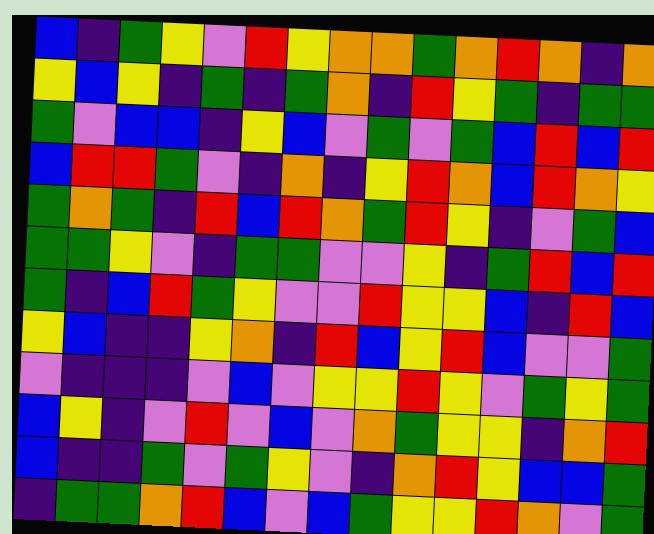[["blue", "indigo", "green", "yellow", "violet", "red", "yellow", "orange", "orange", "green", "orange", "red", "orange", "indigo", "orange"], ["yellow", "blue", "yellow", "indigo", "green", "indigo", "green", "orange", "indigo", "red", "yellow", "green", "indigo", "green", "green"], ["green", "violet", "blue", "blue", "indigo", "yellow", "blue", "violet", "green", "violet", "green", "blue", "red", "blue", "red"], ["blue", "red", "red", "green", "violet", "indigo", "orange", "indigo", "yellow", "red", "orange", "blue", "red", "orange", "yellow"], ["green", "orange", "green", "indigo", "red", "blue", "red", "orange", "green", "red", "yellow", "indigo", "violet", "green", "blue"], ["green", "green", "yellow", "violet", "indigo", "green", "green", "violet", "violet", "yellow", "indigo", "green", "red", "blue", "red"], ["green", "indigo", "blue", "red", "green", "yellow", "violet", "violet", "red", "yellow", "yellow", "blue", "indigo", "red", "blue"], ["yellow", "blue", "indigo", "indigo", "yellow", "orange", "indigo", "red", "blue", "yellow", "red", "blue", "violet", "violet", "green"], ["violet", "indigo", "indigo", "indigo", "violet", "blue", "violet", "yellow", "yellow", "red", "yellow", "violet", "green", "yellow", "green"], ["blue", "yellow", "indigo", "violet", "red", "violet", "blue", "violet", "orange", "green", "yellow", "yellow", "indigo", "orange", "red"], ["blue", "indigo", "indigo", "green", "violet", "green", "yellow", "violet", "indigo", "orange", "red", "yellow", "blue", "blue", "green"], ["indigo", "green", "green", "orange", "red", "blue", "violet", "blue", "green", "yellow", "yellow", "red", "orange", "violet", "green"]]